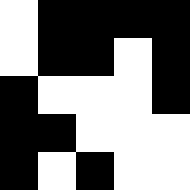[["white", "black", "black", "black", "black"], ["white", "black", "black", "white", "black"], ["black", "white", "white", "white", "black"], ["black", "black", "white", "white", "white"], ["black", "white", "black", "white", "white"]]